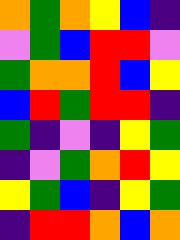[["orange", "green", "orange", "yellow", "blue", "indigo"], ["violet", "green", "blue", "red", "red", "violet"], ["green", "orange", "orange", "red", "blue", "yellow"], ["blue", "red", "green", "red", "red", "indigo"], ["green", "indigo", "violet", "indigo", "yellow", "green"], ["indigo", "violet", "green", "orange", "red", "yellow"], ["yellow", "green", "blue", "indigo", "yellow", "green"], ["indigo", "red", "red", "orange", "blue", "orange"]]